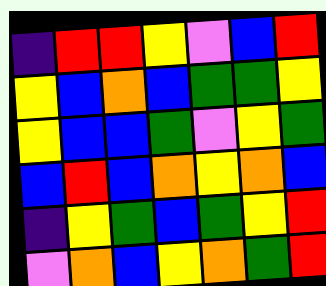[["indigo", "red", "red", "yellow", "violet", "blue", "red"], ["yellow", "blue", "orange", "blue", "green", "green", "yellow"], ["yellow", "blue", "blue", "green", "violet", "yellow", "green"], ["blue", "red", "blue", "orange", "yellow", "orange", "blue"], ["indigo", "yellow", "green", "blue", "green", "yellow", "red"], ["violet", "orange", "blue", "yellow", "orange", "green", "red"]]